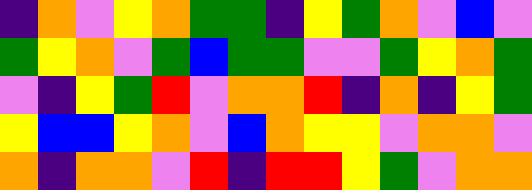[["indigo", "orange", "violet", "yellow", "orange", "green", "green", "indigo", "yellow", "green", "orange", "violet", "blue", "violet"], ["green", "yellow", "orange", "violet", "green", "blue", "green", "green", "violet", "violet", "green", "yellow", "orange", "green"], ["violet", "indigo", "yellow", "green", "red", "violet", "orange", "orange", "red", "indigo", "orange", "indigo", "yellow", "green"], ["yellow", "blue", "blue", "yellow", "orange", "violet", "blue", "orange", "yellow", "yellow", "violet", "orange", "orange", "violet"], ["orange", "indigo", "orange", "orange", "violet", "red", "indigo", "red", "red", "yellow", "green", "violet", "orange", "orange"]]